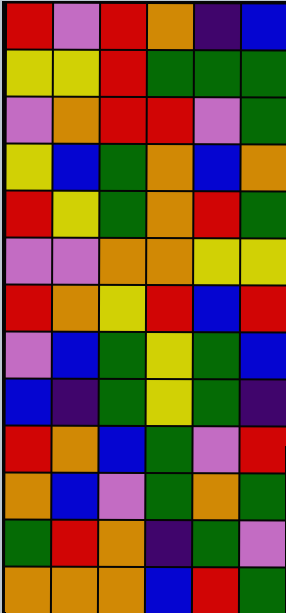[["red", "violet", "red", "orange", "indigo", "blue"], ["yellow", "yellow", "red", "green", "green", "green"], ["violet", "orange", "red", "red", "violet", "green"], ["yellow", "blue", "green", "orange", "blue", "orange"], ["red", "yellow", "green", "orange", "red", "green"], ["violet", "violet", "orange", "orange", "yellow", "yellow"], ["red", "orange", "yellow", "red", "blue", "red"], ["violet", "blue", "green", "yellow", "green", "blue"], ["blue", "indigo", "green", "yellow", "green", "indigo"], ["red", "orange", "blue", "green", "violet", "red"], ["orange", "blue", "violet", "green", "orange", "green"], ["green", "red", "orange", "indigo", "green", "violet"], ["orange", "orange", "orange", "blue", "red", "green"]]